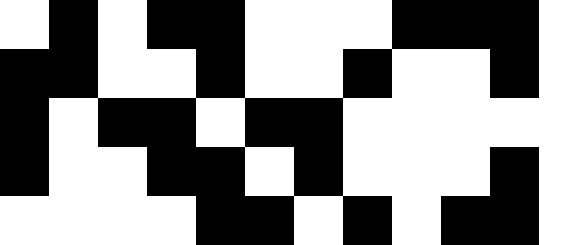[["white", "black", "white", "black", "black", "white", "white", "white", "black", "black", "black", "white"], ["black", "black", "white", "white", "black", "white", "white", "black", "white", "white", "black", "white"], ["black", "white", "black", "black", "white", "black", "black", "white", "white", "white", "white", "white"], ["black", "white", "white", "black", "black", "white", "black", "white", "white", "white", "black", "white"], ["white", "white", "white", "white", "black", "black", "white", "black", "white", "black", "black", "white"]]